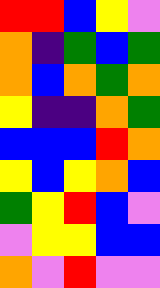[["red", "red", "blue", "yellow", "violet"], ["orange", "indigo", "green", "blue", "green"], ["orange", "blue", "orange", "green", "orange"], ["yellow", "indigo", "indigo", "orange", "green"], ["blue", "blue", "blue", "red", "orange"], ["yellow", "blue", "yellow", "orange", "blue"], ["green", "yellow", "red", "blue", "violet"], ["violet", "yellow", "yellow", "blue", "blue"], ["orange", "violet", "red", "violet", "violet"]]